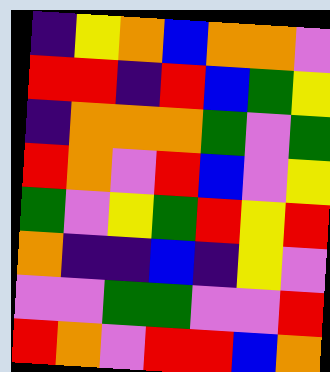[["indigo", "yellow", "orange", "blue", "orange", "orange", "violet"], ["red", "red", "indigo", "red", "blue", "green", "yellow"], ["indigo", "orange", "orange", "orange", "green", "violet", "green"], ["red", "orange", "violet", "red", "blue", "violet", "yellow"], ["green", "violet", "yellow", "green", "red", "yellow", "red"], ["orange", "indigo", "indigo", "blue", "indigo", "yellow", "violet"], ["violet", "violet", "green", "green", "violet", "violet", "red"], ["red", "orange", "violet", "red", "red", "blue", "orange"]]